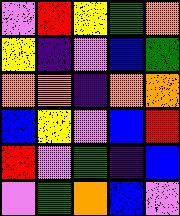[["violet", "red", "yellow", "green", "orange"], ["yellow", "indigo", "violet", "blue", "green"], ["orange", "orange", "indigo", "orange", "orange"], ["blue", "yellow", "violet", "blue", "red"], ["red", "violet", "green", "indigo", "blue"], ["violet", "green", "orange", "blue", "violet"]]